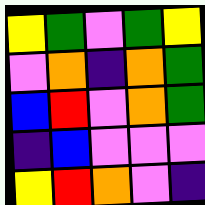[["yellow", "green", "violet", "green", "yellow"], ["violet", "orange", "indigo", "orange", "green"], ["blue", "red", "violet", "orange", "green"], ["indigo", "blue", "violet", "violet", "violet"], ["yellow", "red", "orange", "violet", "indigo"]]